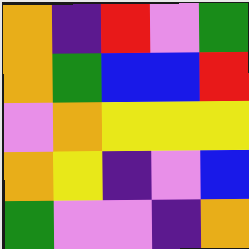[["orange", "indigo", "red", "violet", "green"], ["orange", "green", "blue", "blue", "red"], ["violet", "orange", "yellow", "yellow", "yellow"], ["orange", "yellow", "indigo", "violet", "blue"], ["green", "violet", "violet", "indigo", "orange"]]